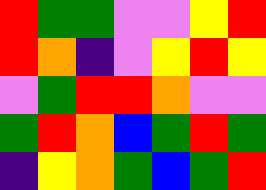[["red", "green", "green", "violet", "violet", "yellow", "red"], ["red", "orange", "indigo", "violet", "yellow", "red", "yellow"], ["violet", "green", "red", "red", "orange", "violet", "violet"], ["green", "red", "orange", "blue", "green", "red", "green"], ["indigo", "yellow", "orange", "green", "blue", "green", "red"]]